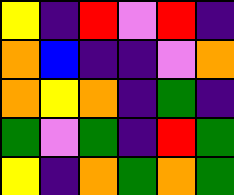[["yellow", "indigo", "red", "violet", "red", "indigo"], ["orange", "blue", "indigo", "indigo", "violet", "orange"], ["orange", "yellow", "orange", "indigo", "green", "indigo"], ["green", "violet", "green", "indigo", "red", "green"], ["yellow", "indigo", "orange", "green", "orange", "green"]]